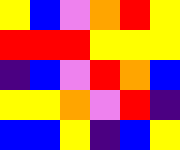[["yellow", "blue", "violet", "orange", "red", "yellow"], ["red", "red", "red", "yellow", "yellow", "yellow"], ["indigo", "blue", "violet", "red", "orange", "blue"], ["yellow", "yellow", "orange", "violet", "red", "indigo"], ["blue", "blue", "yellow", "indigo", "blue", "yellow"]]